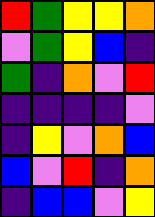[["red", "green", "yellow", "yellow", "orange"], ["violet", "green", "yellow", "blue", "indigo"], ["green", "indigo", "orange", "violet", "red"], ["indigo", "indigo", "indigo", "indigo", "violet"], ["indigo", "yellow", "violet", "orange", "blue"], ["blue", "violet", "red", "indigo", "orange"], ["indigo", "blue", "blue", "violet", "yellow"]]